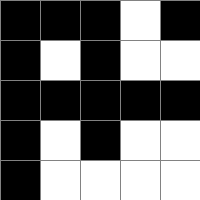[["black", "black", "black", "white", "black"], ["black", "white", "black", "white", "white"], ["black", "black", "black", "black", "black"], ["black", "white", "black", "white", "white"], ["black", "white", "white", "white", "white"]]